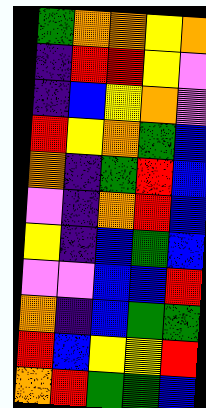[["green", "orange", "orange", "yellow", "orange"], ["indigo", "red", "red", "yellow", "violet"], ["indigo", "blue", "yellow", "orange", "violet"], ["red", "yellow", "orange", "green", "blue"], ["orange", "indigo", "green", "red", "blue"], ["violet", "indigo", "orange", "red", "blue"], ["yellow", "indigo", "blue", "green", "blue"], ["violet", "violet", "blue", "blue", "red"], ["orange", "indigo", "blue", "green", "green"], ["red", "blue", "yellow", "yellow", "red"], ["orange", "red", "green", "green", "blue"]]